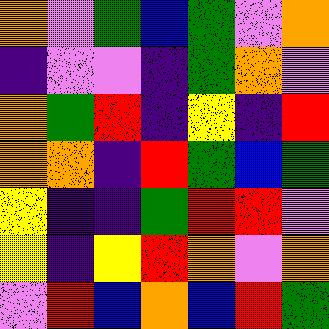[["orange", "violet", "green", "blue", "green", "violet", "orange"], ["indigo", "violet", "violet", "indigo", "green", "orange", "violet"], ["orange", "green", "red", "indigo", "yellow", "indigo", "red"], ["orange", "orange", "indigo", "red", "green", "blue", "green"], ["yellow", "indigo", "indigo", "green", "red", "red", "violet"], ["yellow", "indigo", "yellow", "red", "orange", "violet", "orange"], ["violet", "red", "blue", "orange", "blue", "red", "green"]]